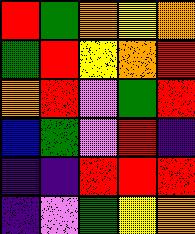[["red", "green", "orange", "yellow", "orange"], ["green", "red", "yellow", "orange", "red"], ["orange", "red", "violet", "green", "red"], ["blue", "green", "violet", "red", "indigo"], ["indigo", "indigo", "red", "red", "red"], ["indigo", "violet", "green", "yellow", "orange"]]